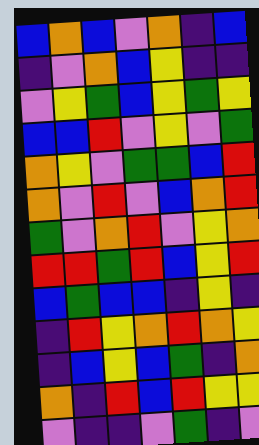[["blue", "orange", "blue", "violet", "orange", "indigo", "blue"], ["indigo", "violet", "orange", "blue", "yellow", "indigo", "indigo"], ["violet", "yellow", "green", "blue", "yellow", "green", "yellow"], ["blue", "blue", "red", "violet", "yellow", "violet", "green"], ["orange", "yellow", "violet", "green", "green", "blue", "red"], ["orange", "violet", "red", "violet", "blue", "orange", "red"], ["green", "violet", "orange", "red", "violet", "yellow", "orange"], ["red", "red", "green", "red", "blue", "yellow", "red"], ["blue", "green", "blue", "blue", "indigo", "yellow", "indigo"], ["indigo", "red", "yellow", "orange", "red", "orange", "yellow"], ["indigo", "blue", "yellow", "blue", "green", "indigo", "orange"], ["orange", "indigo", "red", "blue", "red", "yellow", "yellow"], ["violet", "indigo", "indigo", "violet", "green", "indigo", "violet"]]